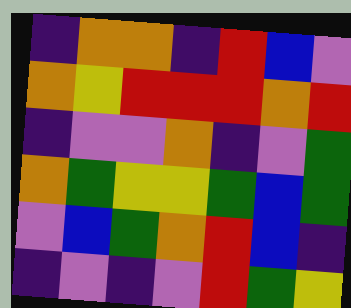[["indigo", "orange", "orange", "indigo", "red", "blue", "violet"], ["orange", "yellow", "red", "red", "red", "orange", "red"], ["indigo", "violet", "violet", "orange", "indigo", "violet", "green"], ["orange", "green", "yellow", "yellow", "green", "blue", "green"], ["violet", "blue", "green", "orange", "red", "blue", "indigo"], ["indigo", "violet", "indigo", "violet", "red", "green", "yellow"]]